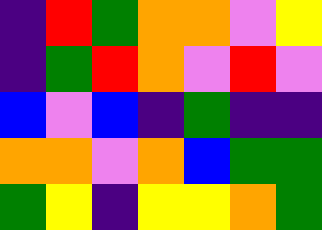[["indigo", "red", "green", "orange", "orange", "violet", "yellow"], ["indigo", "green", "red", "orange", "violet", "red", "violet"], ["blue", "violet", "blue", "indigo", "green", "indigo", "indigo"], ["orange", "orange", "violet", "orange", "blue", "green", "green"], ["green", "yellow", "indigo", "yellow", "yellow", "orange", "green"]]